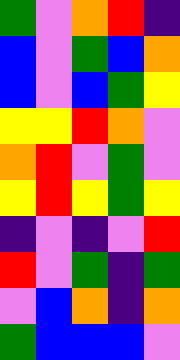[["green", "violet", "orange", "red", "indigo"], ["blue", "violet", "green", "blue", "orange"], ["blue", "violet", "blue", "green", "yellow"], ["yellow", "yellow", "red", "orange", "violet"], ["orange", "red", "violet", "green", "violet"], ["yellow", "red", "yellow", "green", "yellow"], ["indigo", "violet", "indigo", "violet", "red"], ["red", "violet", "green", "indigo", "green"], ["violet", "blue", "orange", "indigo", "orange"], ["green", "blue", "blue", "blue", "violet"]]